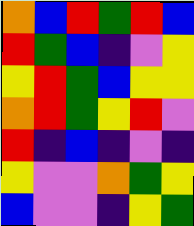[["orange", "blue", "red", "green", "red", "blue"], ["red", "green", "blue", "indigo", "violet", "yellow"], ["yellow", "red", "green", "blue", "yellow", "yellow"], ["orange", "red", "green", "yellow", "red", "violet"], ["red", "indigo", "blue", "indigo", "violet", "indigo"], ["yellow", "violet", "violet", "orange", "green", "yellow"], ["blue", "violet", "violet", "indigo", "yellow", "green"]]